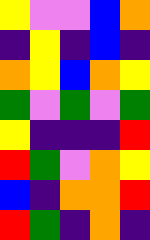[["yellow", "violet", "violet", "blue", "orange"], ["indigo", "yellow", "indigo", "blue", "indigo"], ["orange", "yellow", "blue", "orange", "yellow"], ["green", "violet", "green", "violet", "green"], ["yellow", "indigo", "indigo", "indigo", "red"], ["red", "green", "violet", "orange", "yellow"], ["blue", "indigo", "orange", "orange", "red"], ["red", "green", "indigo", "orange", "indigo"]]